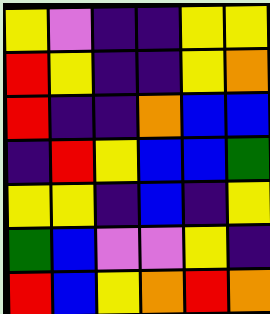[["yellow", "violet", "indigo", "indigo", "yellow", "yellow"], ["red", "yellow", "indigo", "indigo", "yellow", "orange"], ["red", "indigo", "indigo", "orange", "blue", "blue"], ["indigo", "red", "yellow", "blue", "blue", "green"], ["yellow", "yellow", "indigo", "blue", "indigo", "yellow"], ["green", "blue", "violet", "violet", "yellow", "indigo"], ["red", "blue", "yellow", "orange", "red", "orange"]]